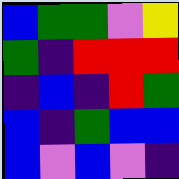[["blue", "green", "green", "violet", "yellow"], ["green", "indigo", "red", "red", "red"], ["indigo", "blue", "indigo", "red", "green"], ["blue", "indigo", "green", "blue", "blue"], ["blue", "violet", "blue", "violet", "indigo"]]